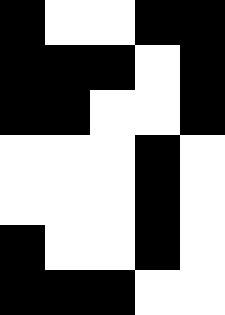[["black", "white", "white", "black", "black"], ["black", "black", "black", "white", "black"], ["black", "black", "white", "white", "black"], ["white", "white", "white", "black", "white"], ["white", "white", "white", "black", "white"], ["black", "white", "white", "black", "white"], ["black", "black", "black", "white", "white"]]